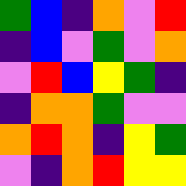[["green", "blue", "indigo", "orange", "violet", "red"], ["indigo", "blue", "violet", "green", "violet", "orange"], ["violet", "red", "blue", "yellow", "green", "indigo"], ["indigo", "orange", "orange", "green", "violet", "violet"], ["orange", "red", "orange", "indigo", "yellow", "green"], ["violet", "indigo", "orange", "red", "yellow", "yellow"]]